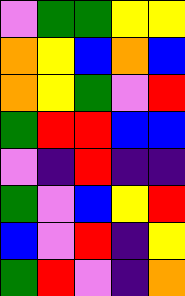[["violet", "green", "green", "yellow", "yellow"], ["orange", "yellow", "blue", "orange", "blue"], ["orange", "yellow", "green", "violet", "red"], ["green", "red", "red", "blue", "blue"], ["violet", "indigo", "red", "indigo", "indigo"], ["green", "violet", "blue", "yellow", "red"], ["blue", "violet", "red", "indigo", "yellow"], ["green", "red", "violet", "indigo", "orange"]]